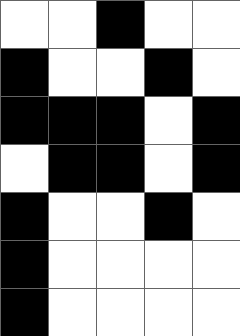[["white", "white", "black", "white", "white"], ["black", "white", "white", "black", "white"], ["black", "black", "black", "white", "black"], ["white", "black", "black", "white", "black"], ["black", "white", "white", "black", "white"], ["black", "white", "white", "white", "white"], ["black", "white", "white", "white", "white"]]